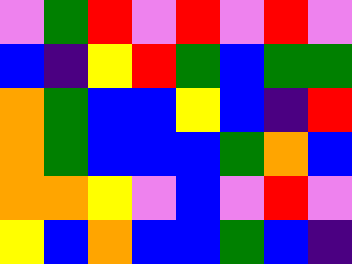[["violet", "green", "red", "violet", "red", "violet", "red", "violet"], ["blue", "indigo", "yellow", "red", "green", "blue", "green", "green"], ["orange", "green", "blue", "blue", "yellow", "blue", "indigo", "red"], ["orange", "green", "blue", "blue", "blue", "green", "orange", "blue"], ["orange", "orange", "yellow", "violet", "blue", "violet", "red", "violet"], ["yellow", "blue", "orange", "blue", "blue", "green", "blue", "indigo"]]